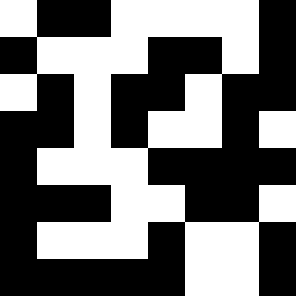[["white", "black", "black", "white", "white", "white", "white", "black"], ["black", "white", "white", "white", "black", "black", "white", "black"], ["white", "black", "white", "black", "black", "white", "black", "black"], ["black", "black", "white", "black", "white", "white", "black", "white"], ["black", "white", "white", "white", "black", "black", "black", "black"], ["black", "black", "black", "white", "white", "black", "black", "white"], ["black", "white", "white", "white", "black", "white", "white", "black"], ["black", "black", "black", "black", "black", "white", "white", "black"]]